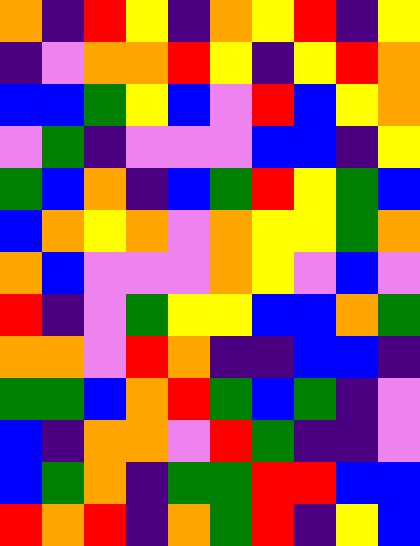[["orange", "indigo", "red", "yellow", "indigo", "orange", "yellow", "red", "indigo", "yellow"], ["indigo", "violet", "orange", "orange", "red", "yellow", "indigo", "yellow", "red", "orange"], ["blue", "blue", "green", "yellow", "blue", "violet", "red", "blue", "yellow", "orange"], ["violet", "green", "indigo", "violet", "violet", "violet", "blue", "blue", "indigo", "yellow"], ["green", "blue", "orange", "indigo", "blue", "green", "red", "yellow", "green", "blue"], ["blue", "orange", "yellow", "orange", "violet", "orange", "yellow", "yellow", "green", "orange"], ["orange", "blue", "violet", "violet", "violet", "orange", "yellow", "violet", "blue", "violet"], ["red", "indigo", "violet", "green", "yellow", "yellow", "blue", "blue", "orange", "green"], ["orange", "orange", "violet", "red", "orange", "indigo", "indigo", "blue", "blue", "indigo"], ["green", "green", "blue", "orange", "red", "green", "blue", "green", "indigo", "violet"], ["blue", "indigo", "orange", "orange", "violet", "red", "green", "indigo", "indigo", "violet"], ["blue", "green", "orange", "indigo", "green", "green", "red", "red", "blue", "blue"], ["red", "orange", "red", "indigo", "orange", "green", "red", "indigo", "yellow", "blue"]]